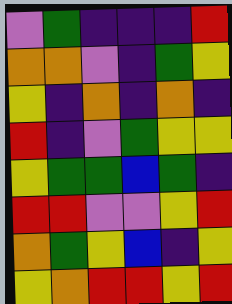[["violet", "green", "indigo", "indigo", "indigo", "red"], ["orange", "orange", "violet", "indigo", "green", "yellow"], ["yellow", "indigo", "orange", "indigo", "orange", "indigo"], ["red", "indigo", "violet", "green", "yellow", "yellow"], ["yellow", "green", "green", "blue", "green", "indigo"], ["red", "red", "violet", "violet", "yellow", "red"], ["orange", "green", "yellow", "blue", "indigo", "yellow"], ["yellow", "orange", "red", "red", "yellow", "red"]]